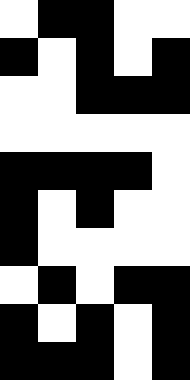[["white", "black", "black", "white", "white"], ["black", "white", "black", "white", "black"], ["white", "white", "black", "black", "black"], ["white", "white", "white", "white", "white"], ["black", "black", "black", "black", "white"], ["black", "white", "black", "white", "white"], ["black", "white", "white", "white", "white"], ["white", "black", "white", "black", "black"], ["black", "white", "black", "white", "black"], ["black", "black", "black", "white", "black"]]